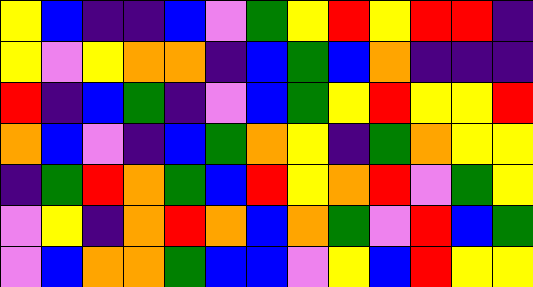[["yellow", "blue", "indigo", "indigo", "blue", "violet", "green", "yellow", "red", "yellow", "red", "red", "indigo"], ["yellow", "violet", "yellow", "orange", "orange", "indigo", "blue", "green", "blue", "orange", "indigo", "indigo", "indigo"], ["red", "indigo", "blue", "green", "indigo", "violet", "blue", "green", "yellow", "red", "yellow", "yellow", "red"], ["orange", "blue", "violet", "indigo", "blue", "green", "orange", "yellow", "indigo", "green", "orange", "yellow", "yellow"], ["indigo", "green", "red", "orange", "green", "blue", "red", "yellow", "orange", "red", "violet", "green", "yellow"], ["violet", "yellow", "indigo", "orange", "red", "orange", "blue", "orange", "green", "violet", "red", "blue", "green"], ["violet", "blue", "orange", "orange", "green", "blue", "blue", "violet", "yellow", "blue", "red", "yellow", "yellow"]]